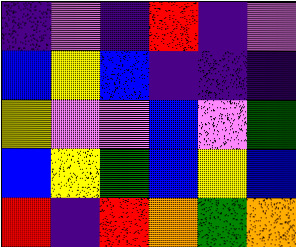[["indigo", "violet", "indigo", "red", "indigo", "violet"], ["blue", "yellow", "blue", "indigo", "indigo", "indigo"], ["yellow", "violet", "violet", "blue", "violet", "green"], ["blue", "yellow", "green", "blue", "yellow", "blue"], ["red", "indigo", "red", "orange", "green", "orange"]]